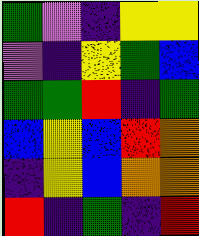[["green", "violet", "indigo", "yellow", "yellow"], ["violet", "indigo", "yellow", "green", "blue"], ["green", "green", "red", "indigo", "green"], ["blue", "yellow", "blue", "red", "orange"], ["indigo", "yellow", "blue", "orange", "orange"], ["red", "indigo", "green", "indigo", "red"]]